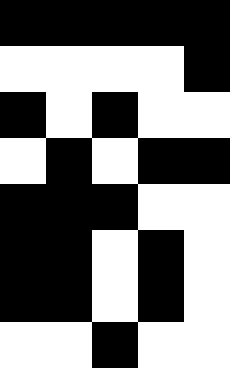[["black", "black", "black", "black", "black"], ["white", "white", "white", "white", "black"], ["black", "white", "black", "white", "white"], ["white", "black", "white", "black", "black"], ["black", "black", "black", "white", "white"], ["black", "black", "white", "black", "white"], ["black", "black", "white", "black", "white"], ["white", "white", "black", "white", "white"]]